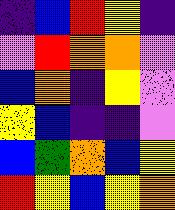[["indigo", "blue", "red", "yellow", "indigo"], ["violet", "red", "orange", "orange", "violet"], ["blue", "orange", "indigo", "yellow", "violet"], ["yellow", "blue", "indigo", "indigo", "violet"], ["blue", "green", "orange", "blue", "yellow"], ["red", "yellow", "blue", "yellow", "orange"]]